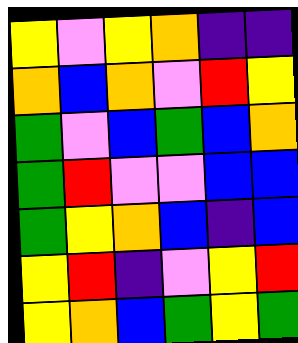[["yellow", "violet", "yellow", "orange", "indigo", "indigo"], ["orange", "blue", "orange", "violet", "red", "yellow"], ["green", "violet", "blue", "green", "blue", "orange"], ["green", "red", "violet", "violet", "blue", "blue"], ["green", "yellow", "orange", "blue", "indigo", "blue"], ["yellow", "red", "indigo", "violet", "yellow", "red"], ["yellow", "orange", "blue", "green", "yellow", "green"]]